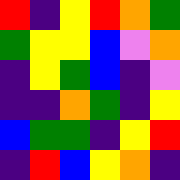[["red", "indigo", "yellow", "red", "orange", "green"], ["green", "yellow", "yellow", "blue", "violet", "orange"], ["indigo", "yellow", "green", "blue", "indigo", "violet"], ["indigo", "indigo", "orange", "green", "indigo", "yellow"], ["blue", "green", "green", "indigo", "yellow", "red"], ["indigo", "red", "blue", "yellow", "orange", "indigo"]]